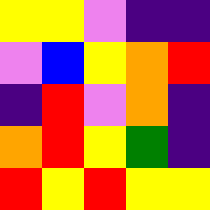[["yellow", "yellow", "violet", "indigo", "indigo"], ["violet", "blue", "yellow", "orange", "red"], ["indigo", "red", "violet", "orange", "indigo"], ["orange", "red", "yellow", "green", "indigo"], ["red", "yellow", "red", "yellow", "yellow"]]